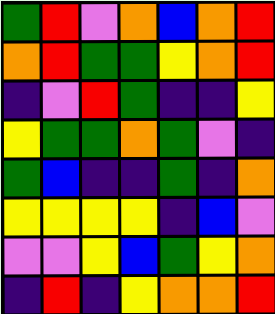[["green", "red", "violet", "orange", "blue", "orange", "red"], ["orange", "red", "green", "green", "yellow", "orange", "red"], ["indigo", "violet", "red", "green", "indigo", "indigo", "yellow"], ["yellow", "green", "green", "orange", "green", "violet", "indigo"], ["green", "blue", "indigo", "indigo", "green", "indigo", "orange"], ["yellow", "yellow", "yellow", "yellow", "indigo", "blue", "violet"], ["violet", "violet", "yellow", "blue", "green", "yellow", "orange"], ["indigo", "red", "indigo", "yellow", "orange", "orange", "red"]]